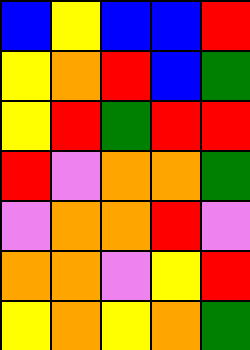[["blue", "yellow", "blue", "blue", "red"], ["yellow", "orange", "red", "blue", "green"], ["yellow", "red", "green", "red", "red"], ["red", "violet", "orange", "orange", "green"], ["violet", "orange", "orange", "red", "violet"], ["orange", "orange", "violet", "yellow", "red"], ["yellow", "orange", "yellow", "orange", "green"]]